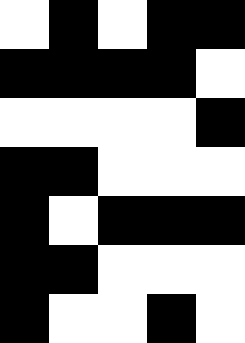[["white", "black", "white", "black", "black"], ["black", "black", "black", "black", "white"], ["white", "white", "white", "white", "black"], ["black", "black", "white", "white", "white"], ["black", "white", "black", "black", "black"], ["black", "black", "white", "white", "white"], ["black", "white", "white", "black", "white"]]